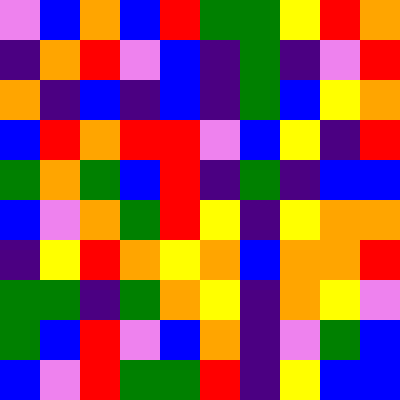[["violet", "blue", "orange", "blue", "red", "green", "green", "yellow", "red", "orange"], ["indigo", "orange", "red", "violet", "blue", "indigo", "green", "indigo", "violet", "red"], ["orange", "indigo", "blue", "indigo", "blue", "indigo", "green", "blue", "yellow", "orange"], ["blue", "red", "orange", "red", "red", "violet", "blue", "yellow", "indigo", "red"], ["green", "orange", "green", "blue", "red", "indigo", "green", "indigo", "blue", "blue"], ["blue", "violet", "orange", "green", "red", "yellow", "indigo", "yellow", "orange", "orange"], ["indigo", "yellow", "red", "orange", "yellow", "orange", "blue", "orange", "orange", "red"], ["green", "green", "indigo", "green", "orange", "yellow", "indigo", "orange", "yellow", "violet"], ["green", "blue", "red", "violet", "blue", "orange", "indigo", "violet", "green", "blue"], ["blue", "violet", "red", "green", "green", "red", "indigo", "yellow", "blue", "blue"]]